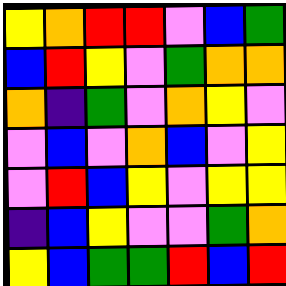[["yellow", "orange", "red", "red", "violet", "blue", "green"], ["blue", "red", "yellow", "violet", "green", "orange", "orange"], ["orange", "indigo", "green", "violet", "orange", "yellow", "violet"], ["violet", "blue", "violet", "orange", "blue", "violet", "yellow"], ["violet", "red", "blue", "yellow", "violet", "yellow", "yellow"], ["indigo", "blue", "yellow", "violet", "violet", "green", "orange"], ["yellow", "blue", "green", "green", "red", "blue", "red"]]